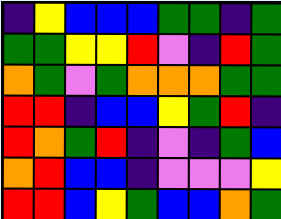[["indigo", "yellow", "blue", "blue", "blue", "green", "green", "indigo", "green"], ["green", "green", "yellow", "yellow", "red", "violet", "indigo", "red", "green"], ["orange", "green", "violet", "green", "orange", "orange", "orange", "green", "green"], ["red", "red", "indigo", "blue", "blue", "yellow", "green", "red", "indigo"], ["red", "orange", "green", "red", "indigo", "violet", "indigo", "green", "blue"], ["orange", "red", "blue", "blue", "indigo", "violet", "violet", "violet", "yellow"], ["red", "red", "blue", "yellow", "green", "blue", "blue", "orange", "green"]]